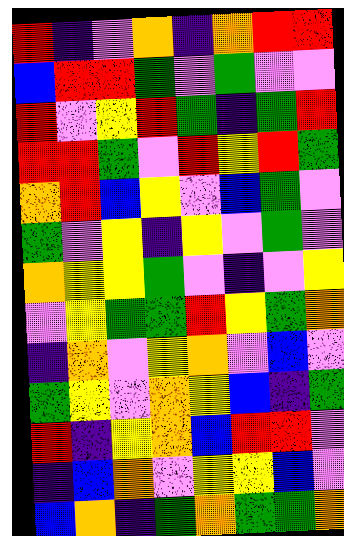[["red", "indigo", "violet", "orange", "indigo", "orange", "red", "red"], ["blue", "red", "red", "green", "violet", "green", "violet", "violet"], ["red", "violet", "yellow", "red", "green", "indigo", "green", "red"], ["red", "red", "green", "violet", "red", "yellow", "red", "green"], ["orange", "red", "blue", "yellow", "violet", "blue", "green", "violet"], ["green", "violet", "yellow", "indigo", "yellow", "violet", "green", "violet"], ["orange", "yellow", "yellow", "green", "violet", "indigo", "violet", "yellow"], ["violet", "yellow", "green", "green", "red", "yellow", "green", "orange"], ["indigo", "orange", "violet", "yellow", "orange", "violet", "blue", "violet"], ["green", "yellow", "violet", "orange", "yellow", "blue", "indigo", "green"], ["red", "indigo", "yellow", "orange", "blue", "red", "red", "violet"], ["indigo", "blue", "orange", "violet", "yellow", "yellow", "blue", "violet"], ["blue", "orange", "indigo", "green", "orange", "green", "green", "orange"]]